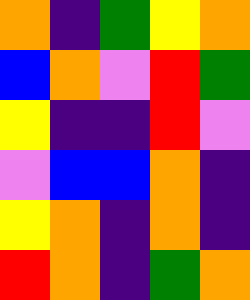[["orange", "indigo", "green", "yellow", "orange"], ["blue", "orange", "violet", "red", "green"], ["yellow", "indigo", "indigo", "red", "violet"], ["violet", "blue", "blue", "orange", "indigo"], ["yellow", "orange", "indigo", "orange", "indigo"], ["red", "orange", "indigo", "green", "orange"]]